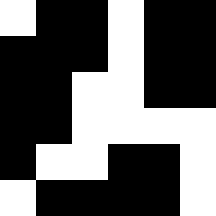[["white", "black", "black", "white", "black", "black"], ["black", "black", "black", "white", "black", "black"], ["black", "black", "white", "white", "black", "black"], ["black", "black", "white", "white", "white", "white"], ["black", "white", "white", "black", "black", "white"], ["white", "black", "black", "black", "black", "white"]]